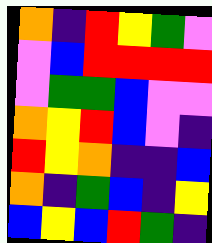[["orange", "indigo", "red", "yellow", "green", "violet"], ["violet", "blue", "red", "red", "red", "red"], ["violet", "green", "green", "blue", "violet", "violet"], ["orange", "yellow", "red", "blue", "violet", "indigo"], ["red", "yellow", "orange", "indigo", "indigo", "blue"], ["orange", "indigo", "green", "blue", "indigo", "yellow"], ["blue", "yellow", "blue", "red", "green", "indigo"]]